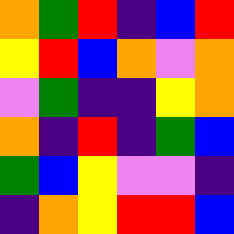[["orange", "green", "red", "indigo", "blue", "red"], ["yellow", "red", "blue", "orange", "violet", "orange"], ["violet", "green", "indigo", "indigo", "yellow", "orange"], ["orange", "indigo", "red", "indigo", "green", "blue"], ["green", "blue", "yellow", "violet", "violet", "indigo"], ["indigo", "orange", "yellow", "red", "red", "blue"]]